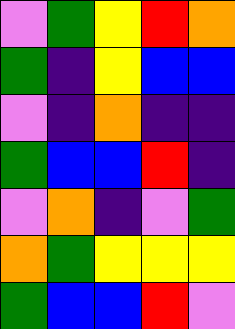[["violet", "green", "yellow", "red", "orange"], ["green", "indigo", "yellow", "blue", "blue"], ["violet", "indigo", "orange", "indigo", "indigo"], ["green", "blue", "blue", "red", "indigo"], ["violet", "orange", "indigo", "violet", "green"], ["orange", "green", "yellow", "yellow", "yellow"], ["green", "blue", "blue", "red", "violet"]]